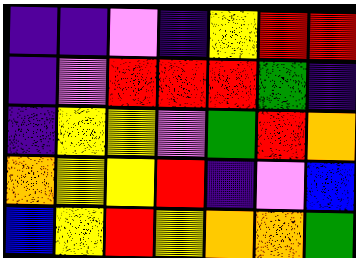[["indigo", "indigo", "violet", "indigo", "yellow", "red", "red"], ["indigo", "violet", "red", "red", "red", "green", "indigo"], ["indigo", "yellow", "yellow", "violet", "green", "red", "orange"], ["orange", "yellow", "yellow", "red", "indigo", "violet", "blue"], ["blue", "yellow", "red", "yellow", "orange", "orange", "green"]]